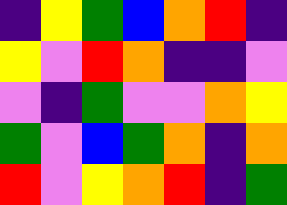[["indigo", "yellow", "green", "blue", "orange", "red", "indigo"], ["yellow", "violet", "red", "orange", "indigo", "indigo", "violet"], ["violet", "indigo", "green", "violet", "violet", "orange", "yellow"], ["green", "violet", "blue", "green", "orange", "indigo", "orange"], ["red", "violet", "yellow", "orange", "red", "indigo", "green"]]